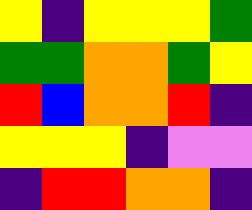[["yellow", "indigo", "yellow", "yellow", "yellow", "green"], ["green", "green", "orange", "orange", "green", "yellow"], ["red", "blue", "orange", "orange", "red", "indigo"], ["yellow", "yellow", "yellow", "indigo", "violet", "violet"], ["indigo", "red", "red", "orange", "orange", "indigo"]]